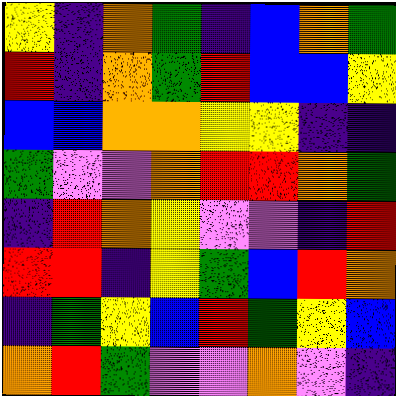[["yellow", "indigo", "orange", "green", "indigo", "blue", "orange", "green"], ["red", "indigo", "orange", "green", "red", "blue", "blue", "yellow"], ["blue", "blue", "orange", "orange", "yellow", "yellow", "indigo", "indigo"], ["green", "violet", "violet", "orange", "red", "red", "orange", "green"], ["indigo", "red", "orange", "yellow", "violet", "violet", "indigo", "red"], ["red", "red", "indigo", "yellow", "green", "blue", "red", "orange"], ["indigo", "green", "yellow", "blue", "red", "green", "yellow", "blue"], ["orange", "red", "green", "violet", "violet", "orange", "violet", "indigo"]]